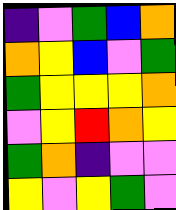[["indigo", "violet", "green", "blue", "orange"], ["orange", "yellow", "blue", "violet", "green"], ["green", "yellow", "yellow", "yellow", "orange"], ["violet", "yellow", "red", "orange", "yellow"], ["green", "orange", "indigo", "violet", "violet"], ["yellow", "violet", "yellow", "green", "violet"]]